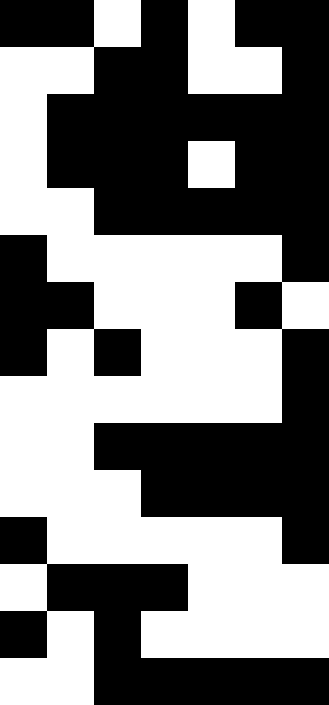[["black", "black", "white", "black", "white", "black", "black"], ["white", "white", "black", "black", "white", "white", "black"], ["white", "black", "black", "black", "black", "black", "black"], ["white", "black", "black", "black", "white", "black", "black"], ["white", "white", "black", "black", "black", "black", "black"], ["black", "white", "white", "white", "white", "white", "black"], ["black", "black", "white", "white", "white", "black", "white"], ["black", "white", "black", "white", "white", "white", "black"], ["white", "white", "white", "white", "white", "white", "black"], ["white", "white", "black", "black", "black", "black", "black"], ["white", "white", "white", "black", "black", "black", "black"], ["black", "white", "white", "white", "white", "white", "black"], ["white", "black", "black", "black", "white", "white", "white"], ["black", "white", "black", "white", "white", "white", "white"], ["white", "white", "black", "black", "black", "black", "black"]]